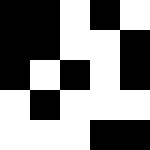[["black", "black", "white", "black", "white"], ["black", "black", "white", "white", "black"], ["black", "white", "black", "white", "black"], ["white", "black", "white", "white", "white"], ["white", "white", "white", "black", "black"]]